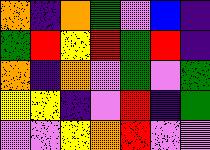[["orange", "indigo", "orange", "green", "violet", "blue", "indigo"], ["green", "red", "yellow", "red", "green", "red", "indigo"], ["orange", "indigo", "orange", "violet", "green", "violet", "green"], ["yellow", "yellow", "indigo", "violet", "red", "indigo", "green"], ["violet", "violet", "yellow", "orange", "red", "violet", "violet"]]